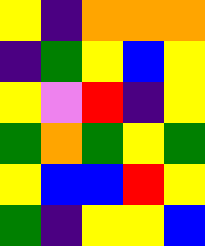[["yellow", "indigo", "orange", "orange", "orange"], ["indigo", "green", "yellow", "blue", "yellow"], ["yellow", "violet", "red", "indigo", "yellow"], ["green", "orange", "green", "yellow", "green"], ["yellow", "blue", "blue", "red", "yellow"], ["green", "indigo", "yellow", "yellow", "blue"]]